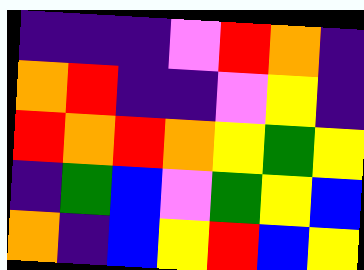[["indigo", "indigo", "indigo", "violet", "red", "orange", "indigo"], ["orange", "red", "indigo", "indigo", "violet", "yellow", "indigo"], ["red", "orange", "red", "orange", "yellow", "green", "yellow"], ["indigo", "green", "blue", "violet", "green", "yellow", "blue"], ["orange", "indigo", "blue", "yellow", "red", "blue", "yellow"]]